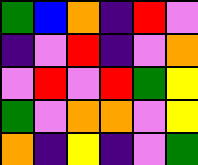[["green", "blue", "orange", "indigo", "red", "violet"], ["indigo", "violet", "red", "indigo", "violet", "orange"], ["violet", "red", "violet", "red", "green", "yellow"], ["green", "violet", "orange", "orange", "violet", "yellow"], ["orange", "indigo", "yellow", "indigo", "violet", "green"]]